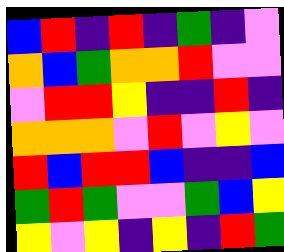[["blue", "red", "indigo", "red", "indigo", "green", "indigo", "violet"], ["orange", "blue", "green", "orange", "orange", "red", "violet", "violet"], ["violet", "red", "red", "yellow", "indigo", "indigo", "red", "indigo"], ["orange", "orange", "orange", "violet", "red", "violet", "yellow", "violet"], ["red", "blue", "red", "red", "blue", "indigo", "indigo", "blue"], ["green", "red", "green", "violet", "violet", "green", "blue", "yellow"], ["yellow", "violet", "yellow", "indigo", "yellow", "indigo", "red", "green"]]